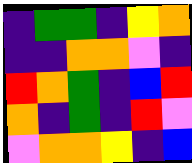[["indigo", "green", "green", "indigo", "yellow", "orange"], ["indigo", "indigo", "orange", "orange", "violet", "indigo"], ["red", "orange", "green", "indigo", "blue", "red"], ["orange", "indigo", "green", "indigo", "red", "violet"], ["violet", "orange", "orange", "yellow", "indigo", "blue"]]